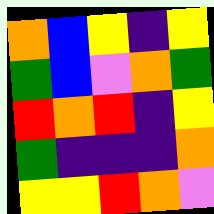[["orange", "blue", "yellow", "indigo", "yellow"], ["green", "blue", "violet", "orange", "green"], ["red", "orange", "red", "indigo", "yellow"], ["green", "indigo", "indigo", "indigo", "orange"], ["yellow", "yellow", "red", "orange", "violet"]]